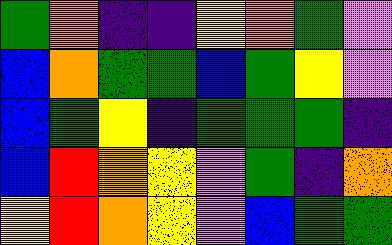[["green", "orange", "indigo", "indigo", "yellow", "orange", "green", "violet"], ["blue", "orange", "green", "green", "blue", "green", "yellow", "violet"], ["blue", "green", "yellow", "indigo", "green", "green", "green", "indigo"], ["blue", "red", "orange", "yellow", "violet", "green", "indigo", "orange"], ["yellow", "red", "orange", "yellow", "violet", "blue", "green", "green"]]